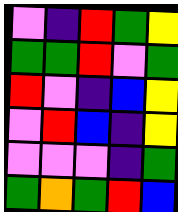[["violet", "indigo", "red", "green", "yellow"], ["green", "green", "red", "violet", "green"], ["red", "violet", "indigo", "blue", "yellow"], ["violet", "red", "blue", "indigo", "yellow"], ["violet", "violet", "violet", "indigo", "green"], ["green", "orange", "green", "red", "blue"]]